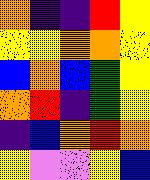[["orange", "indigo", "indigo", "red", "yellow"], ["yellow", "yellow", "orange", "orange", "yellow"], ["blue", "orange", "blue", "green", "yellow"], ["orange", "red", "indigo", "green", "yellow"], ["indigo", "blue", "orange", "red", "orange"], ["yellow", "violet", "violet", "yellow", "blue"]]